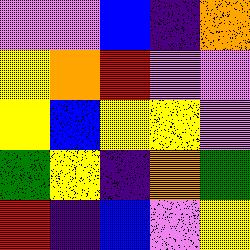[["violet", "violet", "blue", "indigo", "orange"], ["yellow", "orange", "red", "violet", "violet"], ["yellow", "blue", "yellow", "yellow", "violet"], ["green", "yellow", "indigo", "orange", "green"], ["red", "indigo", "blue", "violet", "yellow"]]